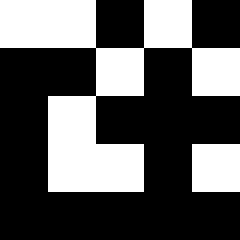[["white", "white", "black", "white", "black"], ["black", "black", "white", "black", "white"], ["black", "white", "black", "black", "black"], ["black", "white", "white", "black", "white"], ["black", "black", "black", "black", "black"]]